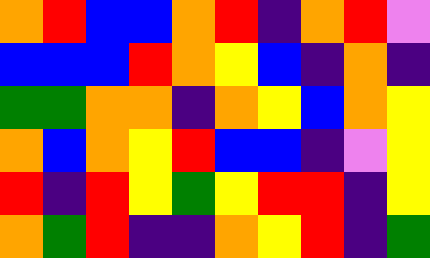[["orange", "red", "blue", "blue", "orange", "red", "indigo", "orange", "red", "violet"], ["blue", "blue", "blue", "red", "orange", "yellow", "blue", "indigo", "orange", "indigo"], ["green", "green", "orange", "orange", "indigo", "orange", "yellow", "blue", "orange", "yellow"], ["orange", "blue", "orange", "yellow", "red", "blue", "blue", "indigo", "violet", "yellow"], ["red", "indigo", "red", "yellow", "green", "yellow", "red", "red", "indigo", "yellow"], ["orange", "green", "red", "indigo", "indigo", "orange", "yellow", "red", "indigo", "green"]]